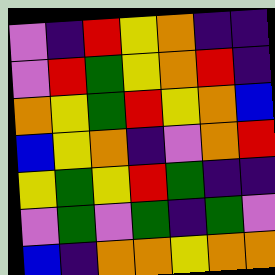[["violet", "indigo", "red", "yellow", "orange", "indigo", "indigo"], ["violet", "red", "green", "yellow", "orange", "red", "indigo"], ["orange", "yellow", "green", "red", "yellow", "orange", "blue"], ["blue", "yellow", "orange", "indigo", "violet", "orange", "red"], ["yellow", "green", "yellow", "red", "green", "indigo", "indigo"], ["violet", "green", "violet", "green", "indigo", "green", "violet"], ["blue", "indigo", "orange", "orange", "yellow", "orange", "orange"]]